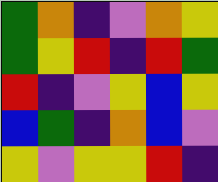[["green", "orange", "indigo", "violet", "orange", "yellow"], ["green", "yellow", "red", "indigo", "red", "green"], ["red", "indigo", "violet", "yellow", "blue", "yellow"], ["blue", "green", "indigo", "orange", "blue", "violet"], ["yellow", "violet", "yellow", "yellow", "red", "indigo"]]